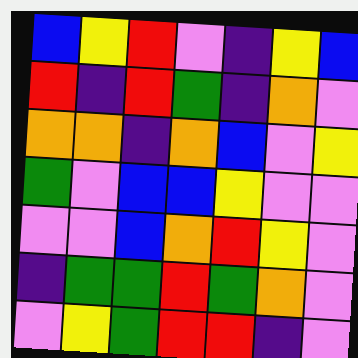[["blue", "yellow", "red", "violet", "indigo", "yellow", "blue"], ["red", "indigo", "red", "green", "indigo", "orange", "violet"], ["orange", "orange", "indigo", "orange", "blue", "violet", "yellow"], ["green", "violet", "blue", "blue", "yellow", "violet", "violet"], ["violet", "violet", "blue", "orange", "red", "yellow", "violet"], ["indigo", "green", "green", "red", "green", "orange", "violet"], ["violet", "yellow", "green", "red", "red", "indigo", "violet"]]